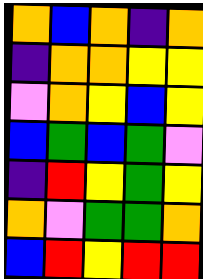[["orange", "blue", "orange", "indigo", "orange"], ["indigo", "orange", "orange", "yellow", "yellow"], ["violet", "orange", "yellow", "blue", "yellow"], ["blue", "green", "blue", "green", "violet"], ["indigo", "red", "yellow", "green", "yellow"], ["orange", "violet", "green", "green", "orange"], ["blue", "red", "yellow", "red", "red"]]